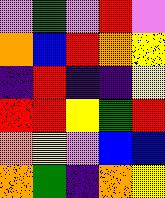[["violet", "green", "violet", "red", "violet"], ["orange", "blue", "red", "orange", "yellow"], ["indigo", "red", "indigo", "indigo", "yellow"], ["red", "red", "yellow", "green", "red"], ["orange", "yellow", "violet", "blue", "blue"], ["orange", "green", "indigo", "orange", "yellow"]]